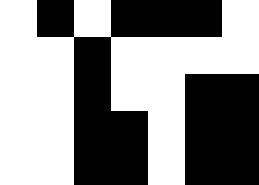[["white", "black", "white", "black", "black", "black", "white"], ["white", "white", "black", "white", "white", "white", "white"], ["white", "white", "black", "white", "white", "black", "black"], ["white", "white", "black", "black", "white", "black", "black"], ["white", "white", "black", "black", "white", "black", "black"]]